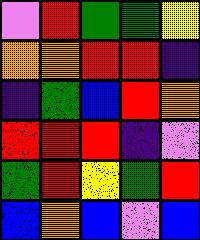[["violet", "red", "green", "green", "yellow"], ["orange", "orange", "red", "red", "indigo"], ["indigo", "green", "blue", "red", "orange"], ["red", "red", "red", "indigo", "violet"], ["green", "red", "yellow", "green", "red"], ["blue", "orange", "blue", "violet", "blue"]]